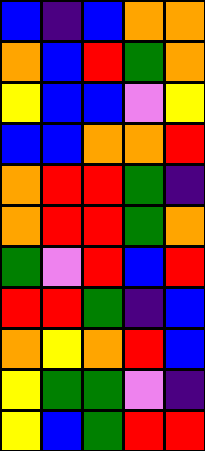[["blue", "indigo", "blue", "orange", "orange"], ["orange", "blue", "red", "green", "orange"], ["yellow", "blue", "blue", "violet", "yellow"], ["blue", "blue", "orange", "orange", "red"], ["orange", "red", "red", "green", "indigo"], ["orange", "red", "red", "green", "orange"], ["green", "violet", "red", "blue", "red"], ["red", "red", "green", "indigo", "blue"], ["orange", "yellow", "orange", "red", "blue"], ["yellow", "green", "green", "violet", "indigo"], ["yellow", "blue", "green", "red", "red"]]